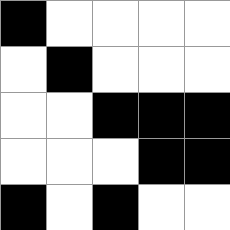[["black", "white", "white", "white", "white"], ["white", "black", "white", "white", "white"], ["white", "white", "black", "black", "black"], ["white", "white", "white", "black", "black"], ["black", "white", "black", "white", "white"]]